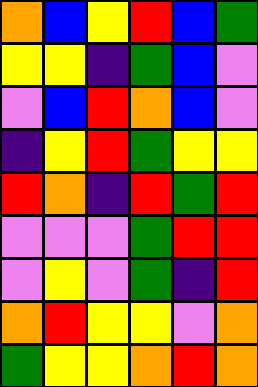[["orange", "blue", "yellow", "red", "blue", "green"], ["yellow", "yellow", "indigo", "green", "blue", "violet"], ["violet", "blue", "red", "orange", "blue", "violet"], ["indigo", "yellow", "red", "green", "yellow", "yellow"], ["red", "orange", "indigo", "red", "green", "red"], ["violet", "violet", "violet", "green", "red", "red"], ["violet", "yellow", "violet", "green", "indigo", "red"], ["orange", "red", "yellow", "yellow", "violet", "orange"], ["green", "yellow", "yellow", "orange", "red", "orange"]]